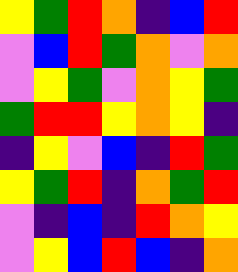[["yellow", "green", "red", "orange", "indigo", "blue", "red"], ["violet", "blue", "red", "green", "orange", "violet", "orange"], ["violet", "yellow", "green", "violet", "orange", "yellow", "green"], ["green", "red", "red", "yellow", "orange", "yellow", "indigo"], ["indigo", "yellow", "violet", "blue", "indigo", "red", "green"], ["yellow", "green", "red", "indigo", "orange", "green", "red"], ["violet", "indigo", "blue", "indigo", "red", "orange", "yellow"], ["violet", "yellow", "blue", "red", "blue", "indigo", "orange"]]